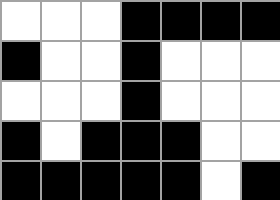[["white", "white", "white", "black", "black", "black", "black"], ["black", "white", "white", "black", "white", "white", "white"], ["white", "white", "white", "black", "white", "white", "white"], ["black", "white", "black", "black", "black", "white", "white"], ["black", "black", "black", "black", "black", "white", "black"]]